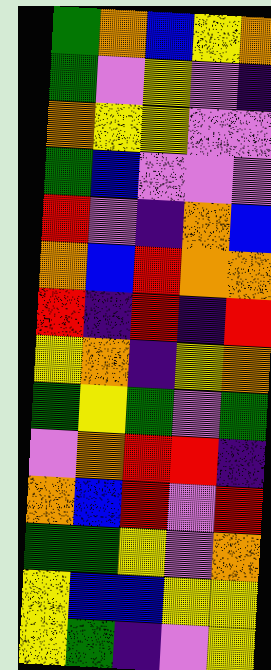[["green", "orange", "blue", "yellow", "orange"], ["green", "violet", "yellow", "violet", "indigo"], ["orange", "yellow", "yellow", "violet", "violet"], ["green", "blue", "violet", "violet", "violet"], ["red", "violet", "indigo", "orange", "blue"], ["orange", "blue", "red", "orange", "orange"], ["red", "indigo", "red", "indigo", "red"], ["yellow", "orange", "indigo", "yellow", "orange"], ["green", "yellow", "green", "violet", "green"], ["violet", "orange", "red", "red", "indigo"], ["orange", "blue", "red", "violet", "red"], ["green", "green", "yellow", "violet", "orange"], ["yellow", "blue", "blue", "yellow", "yellow"], ["yellow", "green", "indigo", "violet", "yellow"]]